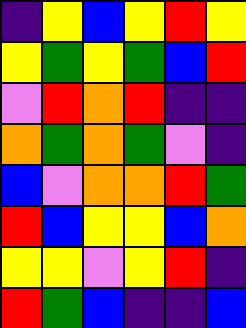[["indigo", "yellow", "blue", "yellow", "red", "yellow"], ["yellow", "green", "yellow", "green", "blue", "red"], ["violet", "red", "orange", "red", "indigo", "indigo"], ["orange", "green", "orange", "green", "violet", "indigo"], ["blue", "violet", "orange", "orange", "red", "green"], ["red", "blue", "yellow", "yellow", "blue", "orange"], ["yellow", "yellow", "violet", "yellow", "red", "indigo"], ["red", "green", "blue", "indigo", "indigo", "blue"]]